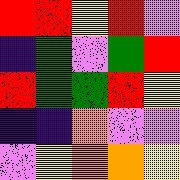[["red", "red", "yellow", "red", "violet"], ["indigo", "green", "violet", "green", "red"], ["red", "green", "green", "red", "yellow"], ["indigo", "indigo", "orange", "violet", "violet"], ["violet", "yellow", "orange", "orange", "yellow"]]